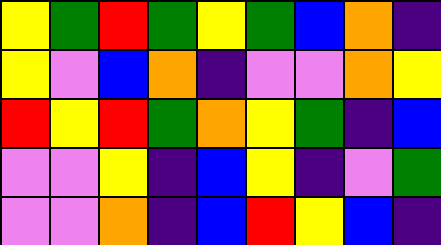[["yellow", "green", "red", "green", "yellow", "green", "blue", "orange", "indigo"], ["yellow", "violet", "blue", "orange", "indigo", "violet", "violet", "orange", "yellow"], ["red", "yellow", "red", "green", "orange", "yellow", "green", "indigo", "blue"], ["violet", "violet", "yellow", "indigo", "blue", "yellow", "indigo", "violet", "green"], ["violet", "violet", "orange", "indigo", "blue", "red", "yellow", "blue", "indigo"]]